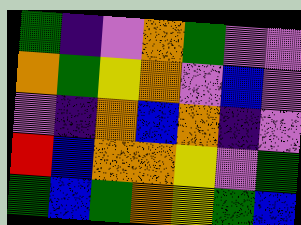[["green", "indigo", "violet", "orange", "green", "violet", "violet"], ["orange", "green", "yellow", "orange", "violet", "blue", "violet"], ["violet", "indigo", "orange", "blue", "orange", "indigo", "violet"], ["red", "blue", "orange", "orange", "yellow", "violet", "green"], ["green", "blue", "green", "orange", "yellow", "green", "blue"]]